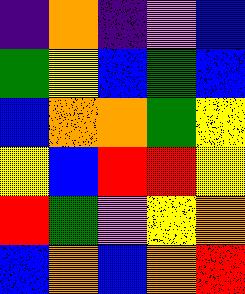[["indigo", "orange", "indigo", "violet", "blue"], ["green", "yellow", "blue", "green", "blue"], ["blue", "orange", "orange", "green", "yellow"], ["yellow", "blue", "red", "red", "yellow"], ["red", "green", "violet", "yellow", "orange"], ["blue", "orange", "blue", "orange", "red"]]